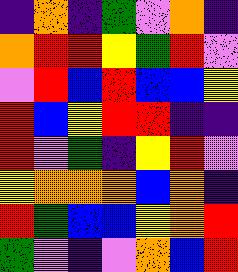[["indigo", "orange", "indigo", "green", "violet", "orange", "indigo"], ["orange", "red", "red", "yellow", "green", "red", "violet"], ["violet", "red", "blue", "red", "blue", "blue", "yellow"], ["red", "blue", "yellow", "red", "red", "indigo", "indigo"], ["red", "violet", "green", "indigo", "yellow", "red", "violet"], ["yellow", "orange", "orange", "orange", "blue", "orange", "indigo"], ["red", "green", "blue", "blue", "yellow", "orange", "red"], ["green", "violet", "indigo", "violet", "orange", "blue", "red"]]